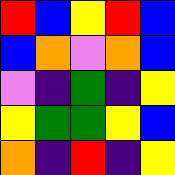[["red", "blue", "yellow", "red", "blue"], ["blue", "orange", "violet", "orange", "blue"], ["violet", "indigo", "green", "indigo", "yellow"], ["yellow", "green", "green", "yellow", "blue"], ["orange", "indigo", "red", "indigo", "yellow"]]